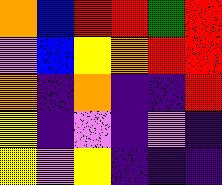[["orange", "blue", "red", "red", "green", "red"], ["violet", "blue", "yellow", "orange", "red", "red"], ["orange", "indigo", "orange", "indigo", "indigo", "red"], ["yellow", "indigo", "violet", "indigo", "violet", "indigo"], ["yellow", "violet", "yellow", "indigo", "indigo", "indigo"]]